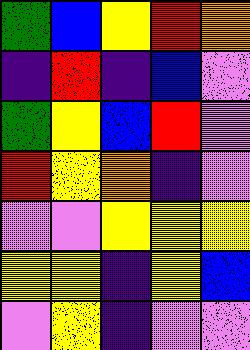[["green", "blue", "yellow", "red", "orange"], ["indigo", "red", "indigo", "blue", "violet"], ["green", "yellow", "blue", "red", "violet"], ["red", "yellow", "orange", "indigo", "violet"], ["violet", "violet", "yellow", "yellow", "yellow"], ["yellow", "yellow", "indigo", "yellow", "blue"], ["violet", "yellow", "indigo", "violet", "violet"]]